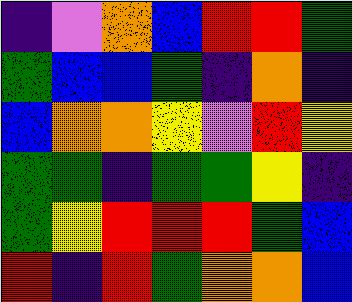[["indigo", "violet", "orange", "blue", "red", "red", "green"], ["green", "blue", "blue", "green", "indigo", "orange", "indigo"], ["blue", "orange", "orange", "yellow", "violet", "red", "yellow"], ["green", "green", "indigo", "green", "green", "yellow", "indigo"], ["green", "yellow", "red", "red", "red", "green", "blue"], ["red", "indigo", "red", "green", "orange", "orange", "blue"]]